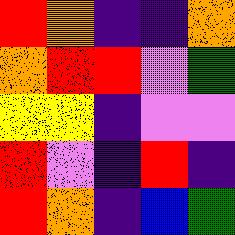[["red", "orange", "indigo", "indigo", "orange"], ["orange", "red", "red", "violet", "green"], ["yellow", "yellow", "indigo", "violet", "violet"], ["red", "violet", "indigo", "red", "indigo"], ["red", "orange", "indigo", "blue", "green"]]